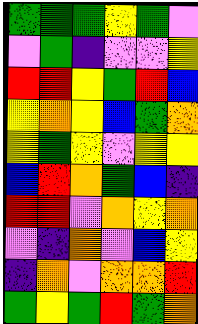[["green", "green", "green", "yellow", "green", "violet"], ["violet", "green", "indigo", "violet", "violet", "yellow"], ["red", "red", "yellow", "green", "red", "blue"], ["yellow", "orange", "yellow", "blue", "green", "orange"], ["yellow", "green", "yellow", "violet", "yellow", "yellow"], ["blue", "red", "orange", "green", "blue", "indigo"], ["red", "red", "violet", "orange", "yellow", "orange"], ["violet", "indigo", "orange", "violet", "blue", "yellow"], ["indigo", "orange", "violet", "orange", "orange", "red"], ["green", "yellow", "green", "red", "green", "orange"]]